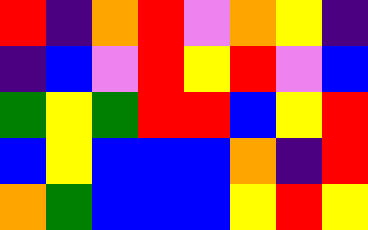[["red", "indigo", "orange", "red", "violet", "orange", "yellow", "indigo"], ["indigo", "blue", "violet", "red", "yellow", "red", "violet", "blue"], ["green", "yellow", "green", "red", "red", "blue", "yellow", "red"], ["blue", "yellow", "blue", "blue", "blue", "orange", "indigo", "red"], ["orange", "green", "blue", "blue", "blue", "yellow", "red", "yellow"]]